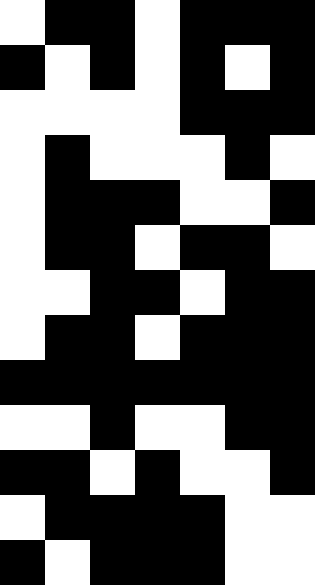[["white", "black", "black", "white", "black", "black", "black"], ["black", "white", "black", "white", "black", "white", "black"], ["white", "white", "white", "white", "black", "black", "black"], ["white", "black", "white", "white", "white", "black", "white"], ["white", "black", "black", "black", "white", "white", "black"], ["white", "black", "black", "white", "black", "black", "white"], ["white", "white", "black", "black", "white", "black", "black"], ["white", "black", "black", "white", "black", "black", "black"], ["black", "black", "black", "black", "black", "black", "black"], ["white", "white", "black", "white", "white", "black", "black"], ["black", "black", "white", "black", "white", "white", "black"], ["white", "black", "black", "black", "black", "white", "white"], ["black", "white", "black", "black", "black", "white", "white"]]